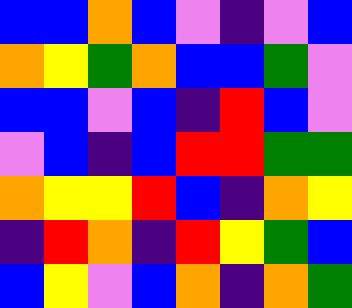[["blue", "blue", "orange", "blue", "violet", "indigo", "violet", "blue"], ["orange", "yellow", "green", "orange", "blue", "blue", "green", "violet"], ["blue", "blue", "violet", "blue", "indigo", "red", "blue", "violet"], ["violet", "blue", "indigo", "blue", "red", "red", "green", "green"], ["orange", "yellow", "yellow", "red", "blue", "indigo", "orange", "yellow"], ["indigo", "red", "orange", "indigo", "red", "yellow", "green", "blue"], ["blue", "yellow", "violet", "blue", "orange", "indigo", "orange", "green"]]